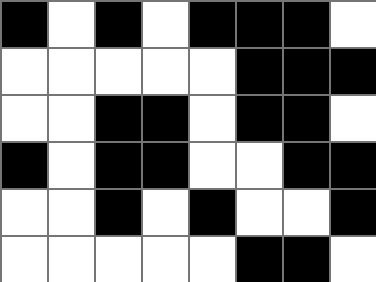[["black", "white", "black", "white", "black", "black", "black", "white"], ["white", "white", "white", "white", "white", "black", "black", "black"], ["white", "white", "black", "black", "white", "black", "black", "white"], ["black", "white", "black", "black", "white", "white", "black", "black"], ["white", "white", "black", "white", "black", "white", "white", "black"], ["white", "white", "white", "white", "white", "black", "black", "white"]]